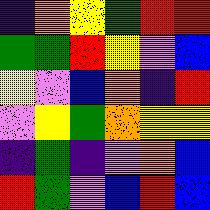[["indigo", "orange", "yellow", "green", "red", "red"], ["green", "green", "red", "yellow", "violet", "blue"], ["yellow", "violet", "blue", "orange", "indigo", "red"], ["violet", "yellow", "green", "orange", "yellow", "yellow"], ["indigo", "green", "indigo", "violet", "orange", "blue"], ["red", "green", "violet", "blue", "red", "blue"]]